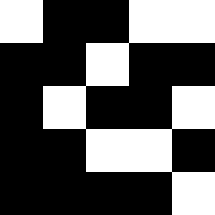[["white", "black", "black", "white", "white"], ["black", "black", "white", "black", "black"], ["black", "white", "black", "black", "white"], ["black", "black", "white", "white", "black"], ["black", "black", "black", "black", "white"]]